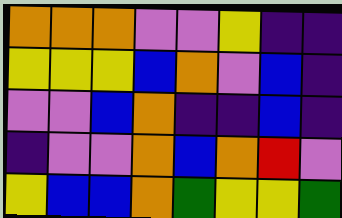[["orange", "orange", "orange", "violet", "violet", "yellow", "indigo", "indigo"], ["yellow", "yellow", "yellow", "blue", "orange", "violet", "blue", "indigo"], ["violet", "violet", "blue", "orange", "indigo", "indigo", "blue", "indigo"], ["indigo", "violet", "violet", "orange", "blue", "orange", "red", "violet"], ["yellow", "blue", "blue", "orange", "green", "yellow", "yellow", "green"]]